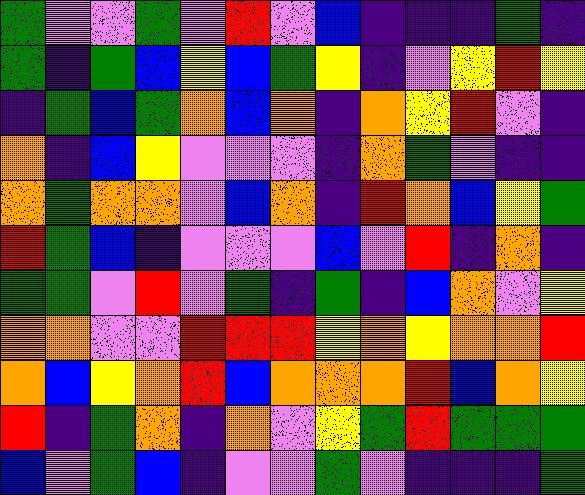[["green", "violet", "violet", "green", "violet", "red", "violet", "blue", "indigo", "indigo", "indigo", "green", "indigo"], ["green", "indigo", "green", "blue", "yellow", "blue", "green", "yellow", "indigo", "violet", "yellow", "red", "yellow"], ["indigo", "green", "blue", "green", "orange", "blue", "orange", "indigo", "orange", "yellow", "red", "violet", "indigo"], ["orange", "indigo", "blue", "yellow", "violet", "violet", "violet", "indigo", "orange", "green", "violet", "indigo", "indigo"], ["orange", "green", "orange", "orange", "violet", "blue", "orange", "indigo", "red", "orange", "blue", "yellow", "green"], ["red", "green", "blue", "indigo", "violet", "violet", "violet", "blue", "violet", "red", "indigo", "orange", "indigo"], ["green", "green", "violet", "red", "violet", "green", "indigo", "green", "indigo", "blue", "orange", "violet", "yellow"], ["orange", "orange", "violet", "violet", "red", "red", "red", "yellow", "orange", "yellow", "orange", "orange", "red"], ["orange", "blue", "yellow", "orange", "red", "blue", "orange", "orange", "orange", "red", "blue", "orange", "yellow"], ["red", "indigo", "green", "orange", "indigo", "orange", "violet", "yellow", "green", "red", "green", "green", "green"], ["blue", "violet", "green", "blue", "indigo", "violet", "violet", "green", "violet", "indigo", "indigo", "indigo", "green"]]